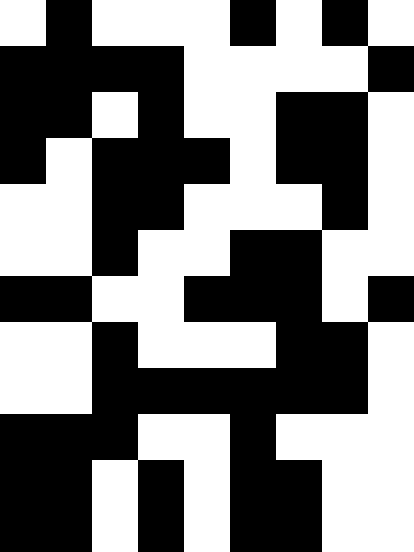[["white", "black", "white", "white", "white", "black", "white", "black", "white"], ["black", "black", "black", "black", "white", "white", "white", "white", "black"], ["black", "black", "white", "black", "white", "white", "black", "black", "white"], ["black", "white", "black", "black", "black", "white", "black", "black", "white"], ["white", "white", "black", "black", "white", "white", "white", "black", "white"], ["white", "white", "black", "white", "white", "black", "black", "white", "white"], ["black", "black", "white", "white", "black", "black", "black", "white", "black"], ["white", "white", "black", "white", "white", "white", "black", "black", "white"], ["white", "white", "black", "black", "black", "black", "black", "black", "white"], ["black", "black", "black", "white", "white", "black", "white", "white", "white"], ["black", "black", "white", "black", "white", "black", "black", "white", "white"], ["black", "black", "white", "black", "white", "black", "black", "white", "white"]]